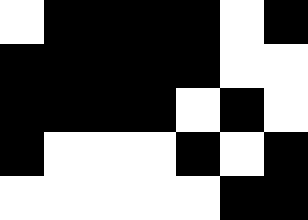[["white", "black", "black", "black", "black", "white", "black"], ["black", "black", "black", "black", "black", "white", "white"], ["black", "black", "black", "black", "white", "black", "white"], ["black", "white", "white", "white", "black", "white", "black"], ["white", "white", "white", "white", "white", "black", "black"]]